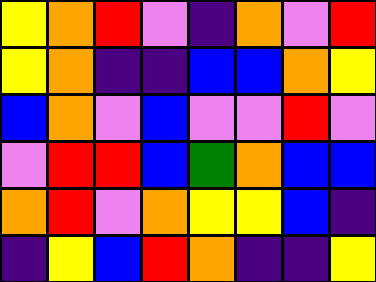[["yellow", "orange", "red", "violet", "indigo", "orange", "violet", "red"], ["yellow", "orange", "indigo", "indigo", "blue", "blue", "orange", "yellow"], ["blue", "orange", "violet", "blue", "violet", "violet", "red", "violet"], ["violet", "red", "red", "blue", "green", "orange", "blue", "blue"], ["orange", "red", "violet", "orange", "yellow", "yellow", "blue", "indigo"], ["indigo", "yellow", "blue", "red", "orange", "indigo", "indigo", "yellow"]]